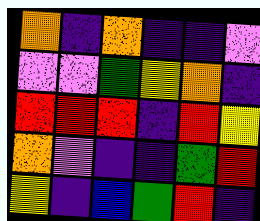[["orange", "indigo", "orange", "indigo", "indigo", "violet"], ["violet", "violet", "green", "yellow", "orange", "indigo"], ["red", "red", "red", "indigo", "red", "yellow"], ["orange", "violet", "indigo", "indigo", "green", "red"], ["yellow", "indigo", "blue", "green", "red", "indigo"]]